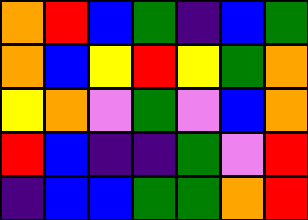[["orange", "red", "blue", "green", "indigo", "blue", "green"], ["orange", "blue", "yellow", "red", "yellow", "green", "orange"], ["yellow", "orange", "violet", "green", "violet", "blue", "orange"], ["red", "blue", "indigo", "indigo", "green", "violet", "red"], ["indigo", "blue", "blue", "green", "green", "orange", "red"]]